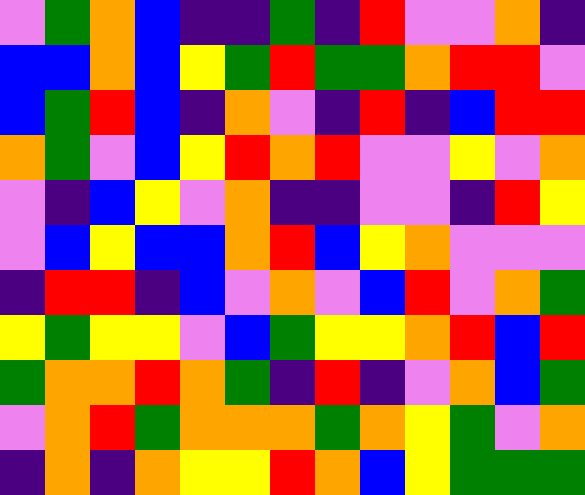[["violet", "green", "orange", "blue", "indigo", "indigo", "green", "indigo", "red", "violet", "violet", "orange", "indigo"], ["blue", "blue", "orange", "blue", "yellow", "green", "red", "green", "green", "orange", "red", "red", "violet"], ["blue", "green", "red", "blue", "indigo", "orange", "violet", "indigo", "red", "indigo", "blue", "red", "red"], ["orange", "green", "violet", "blue", "yellow", "red", "orange", "red", "violet", "violet", "yellow", "violet", "orange"], ["violet", "indigo", "blue", "yellow", "violet", "orange", "indigo", "indigo", "violet", "violet", "indigo", "red", "yellow"], ["violet", "blue", "yellow", "blue", "blue", "orange", "red", "blue", "yellow", "orange", "violet", "violet", "violet"], ["indigo", "red", "red", "indigo", "blue", "violet", "orange", "violet", "blue", "red", "violet", "orange", "green"], ["yellow", "green", "yellow", "yellow", "violet", "blue", "green", "yellow", "yellow", "orange", "red", "blue", "red"], ["green", "orange", "orange", "red", "orange", "green", "indigo", "red", "indigo", "violet", "orange", "blue", "green"], ["violet", "orange", "red", "green", "orange", "orange", "orange", "green", "orange", "yellow", "green", "violet", "orange"], ["indigo", "orange", "indigo", "orange", "yellow", "yellow", "red", "orange", "blue", "yellow", "green", "green", "green"]]